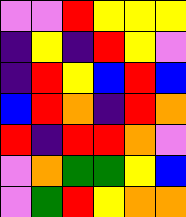[["violet", "violet", "red", "yellow", "yellow", "yellow"], ["indigo", "yellow", "indigo", "red", "yellow", "violet"], ["indigo", "red", "yellow", "blue", "red", "blue"], ["blue", "red", "orange", "indigo", "red", "orange"], ["red", "indigo", "red", "red", "orange", "violet"], ["violet", "orange", "green", "green", "yellow", "blue"], ["violet", "green", "red", "yellow", "orange", "orange"]]